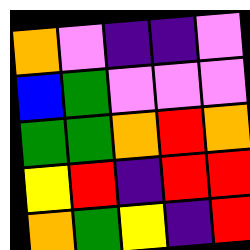[["orange", "violet", "indigo", "indigo", "violet"], ["blue", "green", "violet", "violet", "violet"], ["green", "green", "orange", "red", "orange"], ["yellow", "red", "indigo", "red", "red"], ["orange", "green", "yellow", "indigo", "red"]]